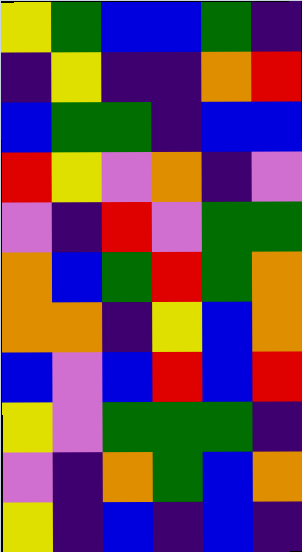[["yellow", "green", "blue", "blue", "green", "indigo"], ["indigo", "yellow", "indigo", "indigo", "orange", "red"], ["blue", "green", "green", "indigo", "blue", "blue"], ["red", "yellow", "violet", "orange", "indigo", "violet"], ["violet", "indigo", "red", "violet", "green", "green"], ["orange", "blue", "green", "red", "green", "orange"], ["orange", "orange", "indigo", "yellow", "blue", "orange"], ["blue", "violet", "blue", "red", "blue", "red"], ["yellow", "violet", "green", "green", "green", "indigo"], ["violet", "indigo", "orange", "green", "blue", "orange"], ["yellow", "indigo", "blue", "indigo", "blue", "indigo"]]